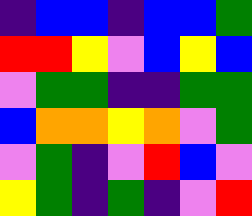[["indigo", "blue", "blue", "indigo", "blue", "blue", "green"], ["red", "red", "yellow", "violet", "blue", "yellow", "blue"], ["violet", "green", "green", "indigo", "indigo", "green", "green"], ["blue", "orange", "orange", "yellow", "orange", "violet", "green"], ["violet", "green", "indigo", "violet", "red", "blue", "violet"], ["yellow", "green", "indigo", "green", "indigo", "violet", "red"]]